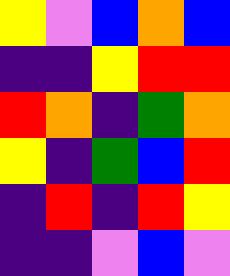[["yellow", "violet", "blue", "orange", "blue"], ["indigo", "indigo", "yellow", "red", "red"], ["red", "orange", "indigo", "green", "orange"], ["yellow", "indigo", "green", "blue", "red"], ["indigo", "red", "indigo", "red", "yellow"], ["indigo", "indigo", "violet", "blue", "violet"]]